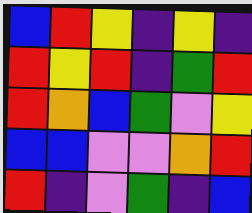[["blue", "red", "yellow", "indigo", "yellow", "indigo"], ["red", "yellow", "red", "indigo", "green", "red"], ["red", "orange", "blue", "green", "violet", "yellow"], ["blue", "blue", "violet", "violet", "orange", "red"], ["red", "indigo", "violet", "green", "indigo", "blue"]]